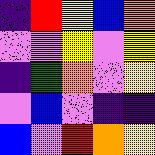[["indigo", "red", "yellow", "blue", "orange"], ["violet", "violet", "yellow", "violet", "yellow"], ["indigo", "green", "orange", "violet", "yellow"], ["violet", "blue", "violet", "indigo", "indigo"], ["blue", "violet", "red", "orange", "yellow"]]